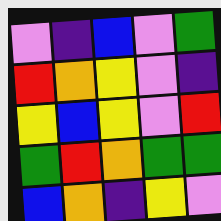[["violet", "indigo", "blue", "violet", "green"], ["red", "orange", "yellow", "violet", "indigo"], ["yellow", "blue", "yellow", "violet", "red"], ["green", "red", "orange", "green", "green"], ["blue", "orange", "indigo", "yellow", "violet"]]